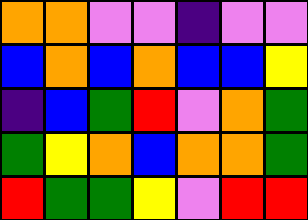[["orange", "orange", "violet", "violet", "indigo", "violet", "violet"], ["blue", "orange", "blue", "orange", "blue", "blue", "yellow"], ["indigo", "blue", "green", "red", "violet", "orange", "green"], ["green", "yellow", "orange", "blue", "orange", "orange", "green"], ["red", "green", "green", "yellow", "violet", "red", "red"]]